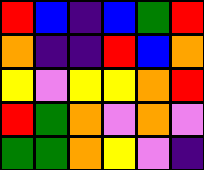[["red", "blue", "indigo", "blue", "green", "red"], ["orange", "indigo", "indigo", "red", "blue", "orange"], ["yellow", "violet", "yellow", "yellow", "orange", "red"], ["red", "green", "orange", "violet", "orange", "violet"], ["green", "green", "orange", "yellow", "violet", "indigo"]]